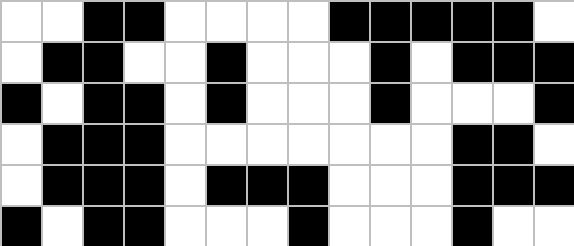[["white", "white", "black", "black", "white", "white", "white", "white", "black", "black", "black", "black", "black", "white"], ["white", "black", "black", "white", "white", "black", "white", "white", "white", "black", "white", "black", "black", "black"], ["black", "white", "black", "black", "white", "black", "white", "white", "white", "black", "white", "white", "white", "black"], ["white", "black", "black", "black", "white", "white", "white", "white", "white", "white", "white", "black", "black", "white"], ["white", "black", "black", "black", "white", "black", "black", "black", "white", "white", "white", "black", "black", "black"], ["black", "white", "black", "black", "white", "white", "white", "black", "white", "white", "white", "black", "white", "white"]]